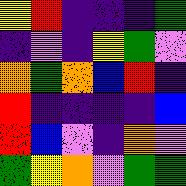[["yellow", "red", "indigo", "indigo", "indigo", "green"], ["indigo", "violet", "indigo", "yellow", "green", "violet"], ["orange", "green", "orange", "blue", "red", "indigo"], ["red", "indigo", "indigo", "indigo", "indigo", "blue"], ["red", "blue", "violet", "indigo", "orange", "violet"], ["green", "yellow", "orange", "violet", "green", "green"]]